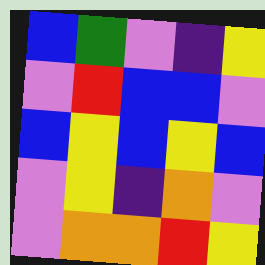[["blue", "green", "violet", "indigo", "yellow"], ["violet", "red", "blue", "blue", "violet"], ["blue", "yellow", "blue", "yellow", "blue"], ["violet", "yellow", "indigo", "orange", "violet"], ["violet", "orange", "orange", "red", "yellow"]]